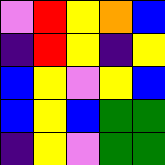[["violet", "red", "yellow", "orange", "blue"], ["indigo", "red", "yellow", "indigo", "yellow"], ["blue", "yellow", "violet", "yellow", "blue"], ["blue", "yellow", "blue", "green", "green"], ["indigo", "yellow", "violet", "green", "green"]]